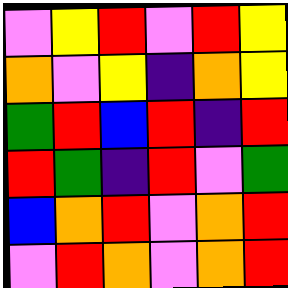[["violet", "yellow", "red", "violet", "red", "yellow"], ["orange", "violet", "yellow", "indigo", "orange", "yellow"], ["green", "red", "blue", "red", "indigo", "red"], ["red", "green", "indigo", "red", "violet", "green"], ["blue", "orange", "red", "violet", "orange", "red"], ["violet", "red", "orange", "violet", "orange", "red"]]